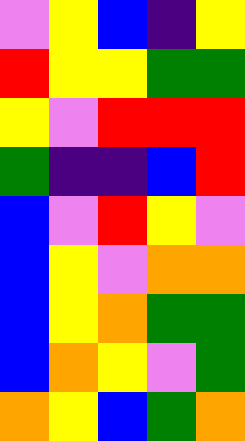[["violet", "yellow", "blue", "indigo", "yellow"], ["red", "yellow", "yellow", "green", "green"], ["yellow", "violet", "red", "red", "red"], ["green", "indigo", "indigo", "blue", "red"], ["blue", "violet", "red", "yellow", "violet"], ["blue", "yellow", "violet", "orange", "orange"], ["blue", "yellow", "orange", "green", "green"], ["blue", "orange", "yellow", "violet", "green"], ["orange", "yellow", "blue", "green", "orange"]]